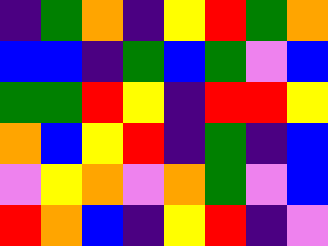[["indigo", "green", "orange", "indigo", "yellow", "red", "green", "orange"], ["blue", "blue", "indigo", "green", "blue", "green", "violet", "blue"], ["green", "green", "red", "yellow", "indigo", "red", "red", "yellow"], ["orange", "blue", "yellow", "red", "indigo", "green", "indigo", "blue"], ["violet", "yellow", "orange", "violet", "orange", "green", "violet", "blue"], ["red", "orange", "blue", "indigo", "yellow", "red", "indigo", "violet"]]